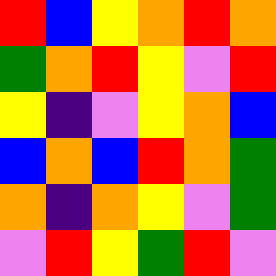[["red", "blue", "yellow", "orange", "red", "orange"], ["green", "orange", "red", "yellow", "violet", "red"], ["yellow", "indigo", "violet", "yellow", "orange", "blue"], ["blue", "orange", "blue", "red", "orange", "green"], ["orange", "indigo", "orange", "yellow", "violet", "green"], ["violet", "red", "yellow", "green", "red", "violet"]]